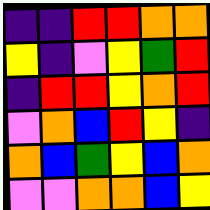[["indigo", "indigo", "red", "red", "orange", "orange"], ["yellow", "indigo", "violet", "yellow", "green", "red"], ["indigo", "red", "red", "yellow", "orange", "red"], ["violet", "orange", "blue", "red", "yellow", "indigo"], ["orange", "blue", "green", "yellow", "blue", "orange"], ["violet", "violet", "orange", "orange", "blue", "yellow"]]